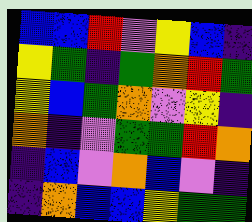[["blue", "blue", "red", "violet", "yellow", "blue", "indigo"], ["yellow", "green", "indigo", "green", "orange", "red", "green"], ["yellow", "blue", "green", "orange", "violet", "yellow", "indigo"], ["orange", "indigo", "violet", "green", "green", "red", "orange"], ["indigo", "blue", "violet", "orange", "blue", "violet", "indigo"], ["indigo", "orange", "blue", "blue", "yellow", "green", "green"]]